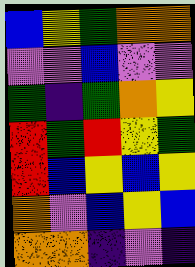[["blue", "yellow", "green", "orange", "orange"], ["violet", "violet", "blue", "violet", "violet"], ["green", "indigo", "green", "orange", "yellow"], ["red", "green", "red", "yellow", "green"], ["red", "blue", "yellow", "blue", "yellow"], ["orange", "violet", "blue", "yellow", "blue"], ["orange", "orange", "indigo", "violet", "indigo"]]